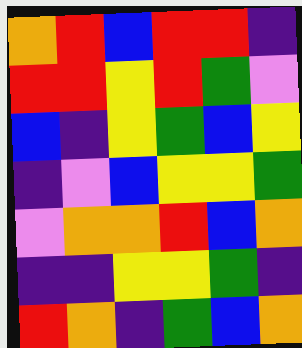[["orange", "red", "blue", "red", "red", "indigo"], ["red", "red", "yellow", "red", "green", "violet"], ["blue", "indigo", "yellow", "green", "blue", "yellow"], ["indigo", "violet", "blue", "yellow", "yellow", "green"], ["violet", "orange", "orange", "red", "blue", "orange"], ["indigo", "indigo", "yellow", "yellow", "green", "indigo"], ["red", "orange", "indigo", "green", "blue", "orange"]]